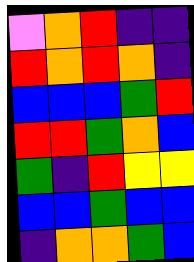[["violet", "orange", "red", "indigo", "indigo"], ["red", "orange", "red", "orange", "indigo"], ["blue", "blue", "blue", "green", "red"], ["red", "red", "green", "orange", "blue"], ["green", "indigo", "red", "yellow", "yellow"], ["blue", "blue", "green", "blue", "blue"], ["indigo", "orange", "orange", "green", "blue"]]